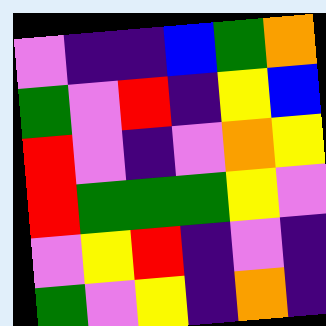[["violet", "indigo", "indigo", "blue", "green", "orange"], ["green", "violet", "red", "indigo", "yellow", "blue"], ["red", "violet", "indigo", "violet", "orange", "yellow"], ["red", "green", "green", "green", "yellow", "violet"], ["violet", "yellow", "red", "indigo", "violet", "indigo"], ["green", "violet", "yellow", "indigo", "orange", "indigo"]]